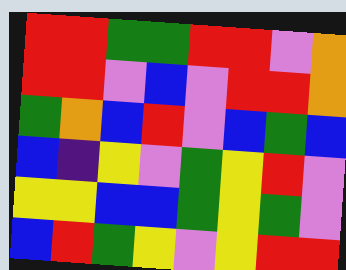[["red", "red", "green", "green", "red", "red", "violet", "orange"], ["red", "red", "violet", "blue", "violet", "red", "red", "orange"], ["green", "orange", "blue", "red", "violet", "blue", "green", "blue"], ["blue", "indigo", "yellow", "violet", "green", "yellow", "red", "violet"], ["yellow", "yellow", "blue", "blue", "green", "yellow", "green", "violet"], ["blue", "red", "green", "yellow", "violet", "yellow", "red", "red"]]